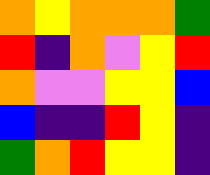[["orange", "yellow", "orange", "orange", "orange", "green"], ["red", "indigo", "orange", "violet", "yellow", "red"], ["orange", "violet", "violet", "yellow", "yellow", "blue"], ["blue", "indigo", "indigo", "red", "yellow", "indigo"], ["green", "orange", "red", "yellow", "yellow", "indigo"]]